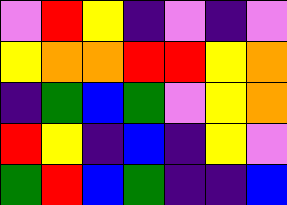[["violet", "red", "yellow", "indigo", "violet", "indigo", "violet"], ["yellow", "orange", "orange", "red", "red", "yellow", "orange"], ["indigo", "green", "blue", "green", "violet", "yellow", "orange"], ["red", "yellow", "indigo", "blue", "indigo", "yellow", "violet"], ["green", "red", "blue", "green", "indigo", "indigo", "blue"]]